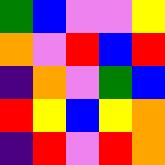[["green", "blue", "violet", "violet", "yellow"], ["orange", "violet", "red", "blue", "red"], ["indigo", "orange", "violet", "green", "blue"], ["red", "yellow", "blue", "yellow", "orange"], ["indigo", "red", "violet", "red", "orange"]]